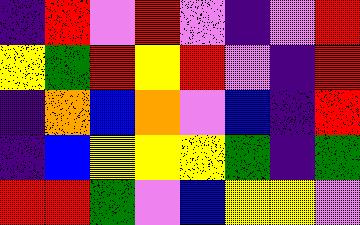[["indigo", "red", "violet", "red", "violet", "indigo", "violet", "red"], ["yellow", "green", "red", "yellow", "red", "violet", "indigo", "red"], ["indigo", "orange", "blue", "orange", "violet", "blue", "indigo", "red"], ["indigo", "blue", "yellow", "yellow", "yellow", "green", "indigo", "green"], ["red", "red", "green", "violet", "blue", "yellow", "yellow", "violet"]]